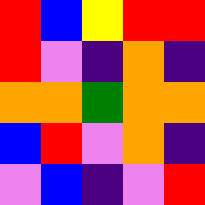[["red", "blue", "yellow", "red", "red"], ["red", "violet", "indigo", "orange", "indigo"], ["orange", "orange", "green", "orange", "orange"], ["blue", "red", "violet", "orange", "indigo"], ["violet", "blue", "indigo", "violet", "red"]]